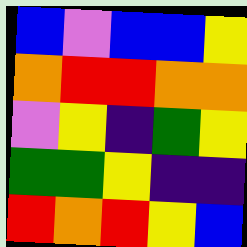[["blue", "violet", "blue", "blue", "yellow"], ["orange", "red", "red", "orange", "orange"], ["violet", "yellow", "indigo", "green", "yellow"], ["green", "green", "yellow", "indigo", "indigo"], ["red", "orange", "red", "yellow", "blue"]]